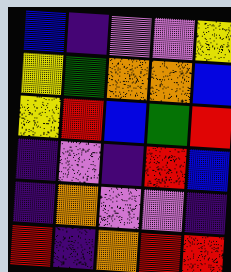[["blue", "indigo", "violet", "violet", "yellow"], ["yellow", "green", "orange", "orange", "blue"], ["yellow", "red", "blue", "green", "red"], ["indigo", "violet", "indigo", "red", "blue"], ["indigo", "orange", "violet", "violet", "indigo"], ["red", "indigo", "orange", "red", "red"]]